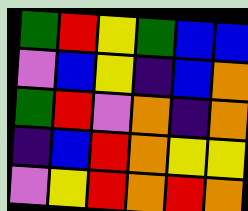[["green", "red", "yellow", "green", "blue", "blue"], ["violet", "blue", "yellow", "indigo", "blue", "orange"], ["green", "red", "violet", "orange", "indigo", "orange"], ["indigo", "blue", "red", "orange", "yellow", "yellow"], ["violet", "yellow", "red", "orange", "red", "orange"]]